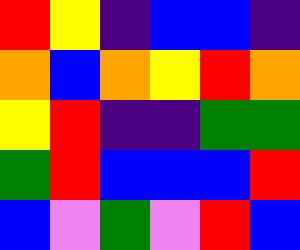[["red", "yellow", "indigo", "blue", "blue", "indigo"], ["orange", "blue", "orange", "yellow", "red", "orange"], ["yellow", "red", "indigo", "indigo", "green", "green"], ["green", "red", "blue", "blue", "blue", "red"], ["blue", "violet", "green", "violet", "red", "blue"]]